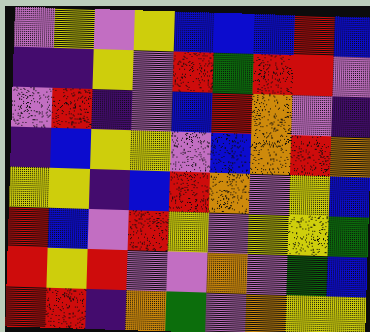[["violet", "yellow", "violet", "yellow", "blue", "blue", "blue", "red", "blue"], ["indigo", "indigo", "yellow", "violet", "red", "green", "red", "red", "violet"], ["violet", "red", "indigo", "violet", "blue", "red", "orange", "violet", "indigo"], ["indigo", "blue", "yellow", "yellow", "violet", "blue", "orange", "red", "orange"], ["yellow", "yellow", "indigo", "blue", "red", "orange", "violet", "yellow", "blue"], ["red", "blue", "violet", "red", "yellow", "violet", "yellow", "yellow", "green"], ["red", "yellow", "red", "violet", "violet", "orange", "violet", "green", "blue"], ["red", "red", "indigo", "orange", "green", "violet", "orange", "yellow", "yellow"]]